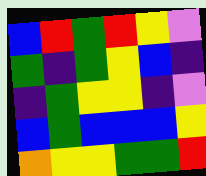[["blue", "red", "green", "red", "yellow", "violet"], ["green", "indigo", "green", "yellow", "blue", "indigo"], ["indigo", "green", "yellow", "yellow", "indigo", "violet"], ["blue", "green", "blue", "blue", "blue", "yellow"], ["orange", "yellow", "yellow", "green", "green", "red"]]